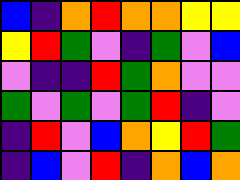[["blue", "indigo", "orange", "red", "orange", "orange", "yellow", "yellow"], ["yellow", "red", "green", "violet", "indigo", "green", "violet", "blue"], ["violet", "indigo", "indigo", "red", "green", "orange", "violet", "violet"], ["green", "violet", "green", "violet", "green", "red", "indigo", "violet"], ["indigo", "red", "violet", "blue", "orange", "yellow", "red", "green"], ["indigo", "blue", "violet", "red", "indigo", "orange", "blue", "orange"]]